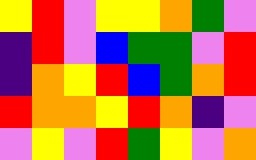[["yellow", "red", "violet", "yellow", "yellow", "orange", "green", "violet"], ["indigo", "red", "violet", "blue", "green", "green", "violet", "red"], ["indigo", "orange", "yellow", "red", "blue", "green", "orange", "red"], ["red", "orange", "orange", "yellow", "red", "orange", "indigo", "violet"], ["violet", "yellow", "violet", "red", "green", "yellow", "violet", "orange"]]